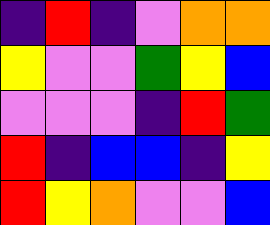[["indigo", "red", "indigo", "violet", "orange", "orange"], ["yellow", "violet", "violet", "green", "yellow", "blue"], ["violet", "violet", "violet", "indigo", "red", "green"], ["red", "indigo", "blue", "blue", "indigo", "yellow"], ["red", "yellow", "orange", "violet", "violet", "blue"]]